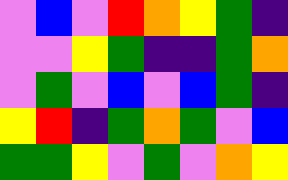[["violet", "blue", "violet", "red", "orange", "yellow", "green", "indigo"], ["violet", "violet", "yellow", "green", "indigo", "indigo", "green", "orange"], ["violet", "green", "violet", "blue", "violet", "blue", "green", "indigo"], ["yellow", "red", "indigo", "green", "orange", "green", "violet", "blue"], ["green", "green", "yellow", "violet", "green", "violet", "orange", "yellow"]]